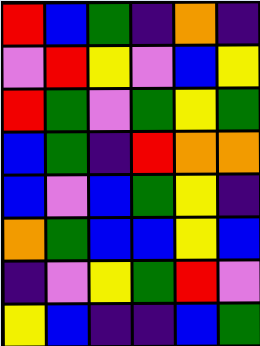[["red", "blue", "green", "indigo", "orange", "indigo"], ["violet", "red", "yellow", "violet", "blue", "yellow"], ["red", "green", "violet", "green", "yellow", "green"], ["blue", "green", "indigo", "red", "orange", "orange"], ["blue", "violet", "blue", "green", "yellow", "indigo"], ["orange", "green", "blue", "blue", "yellow", "blue"], ["indigo", "violet", "yellow", "green", "red", "violet"], ["yellow", "blue", "indigo", "indigo", "blue", "green"]]